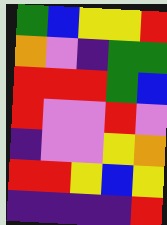[["green", "blue", "yellow", "yellow", "red"], ["orange", "violet", "indigo", "green", "green"], ["red", "red", "red", "green", "blue"], ["red", "violet", "violet", "red", "violet"], ["indigo", "violet", "violet", "yellow", "orange"], ["red", "red", "yellow", "blue", "yellow"], ["indigo", "indigo", "indigo", "indigo", "red"]]